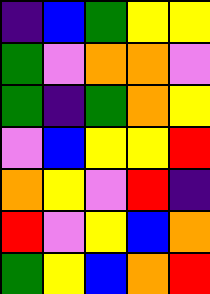[["indigo", "blue", "green", "yellow", "yellow"], ["green", "violet", "orange", "orange", "violet"], ["green", "indigo", "green", "orange", "yellow"], ["violet", "blue", "yellow", "yellow", "red"], ["orange", "yellow", "violet", "red", "indigo"], ["red", "violet", "yellow", "blue", "orange"], ["green", "yellow", "blue", "orange", "red"]]